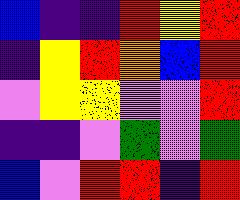[["blue", "indigo", "indigo", "red", "yellow", "red"], ["indigo", "yellow", "red", "orange", "blue", "red"], ["violet", "yellow", "yellow", "violet", "violet", "red"], ["indigo", "indigo", "violet", "green", "violet", "green"], ["blue", "violet", "red", "red", "indigo", "red"]]